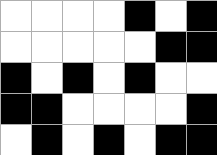[["white", "white", "white", "white", "black", "white", "black"], ["white", "white", "white", "white", "white", "black", "black"], ["black", "white", "black", "white", "black", "white", "white"], ["black", "black", "white", "white", "white", "white", "black"], ["white", "black", "white", "black", "white", "black", "black"]]